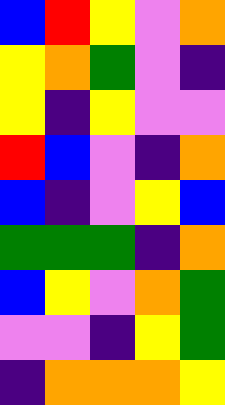[["blue", "red", "yellow", "violet", "orange"], ["yellow", "orange", "green", "violet", "indigo"], ["yellow", "indigo", "yellow", "violet", "violet"], ["red", "blue", "violet", "indigo", "orange"], ["blue", "indigo", "violet", "yellow", "blue"], ["green", "green", "green", "indigo", "orange"], ["blue", "yellow", "violet", "orange", "green"], ["violet", "violet", "indigo", "yellow", "green"], ["indigo", "orange", "orange", "orange", "yellow"]]